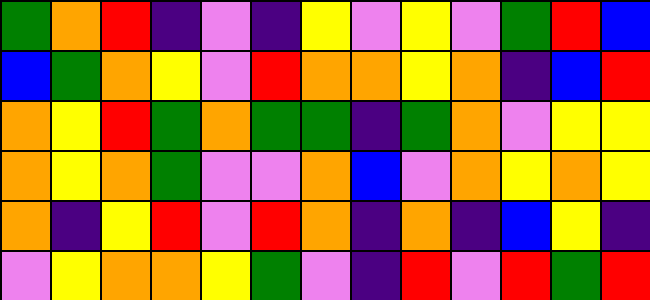[["green", "orange", "red", "indigo", "violet", "indigo", "yellow", "violet", "yellow", "violet", "green", "red", "blue"], ["blue", "green", "orange", "yellow", "violet", "red", "orange", "orange", "yellow", "orange", "indigo", "blue", "red"], ["orange", "yellow", "red", "green", "orange", "green", "green", "indigo", "green", "orange", "violet", "yellow", "yellow"], ["orange", "yellow", "orange", "green", "violet", "violet", "orange", "blue", "violet", "orange", "yellow", "orange", "yellow"], ["orange", "indigo", "yellow", "red", "violet", "red", "orange", "indigo", "orange", "indigo", "blue", "yellow", "indigo"], ["violet", "yellow", "orange", "orange", "yellow", "green", "violet", "indigo", "red", "violet", "red", "green", "red"]]